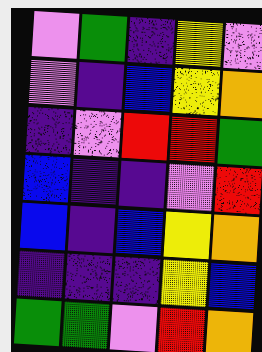[["violet", "green", "indigo", "yellow", "violet"], ["violet", "indigo", "blue", "yellow", "orange"], ["indigo", "violet", "red", "red", "green"], ["blue", "indigo", "indigo", "violet", "red"], ["blue", "indigo", "blue", "yellow", "orange"], ["indigo", "indigo", "indigo", "yellow", "blue"], ["green", "green", "violet", "red", "orange"]]